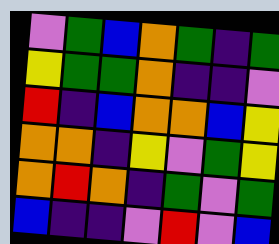[["violet", "green", "blue", "orange", "green", "indigo", "green"], ["yellow", "green", "green", "orange", "indigo", "indigo", "violet"], ["red", "indigo", "blue", "orange", "orange", "blue", "yellow"], ["orange", "orange", "indigo", "yellow", "violet", "green", "yellow"], ["orange", "red", "orange", "indigo", "green", "violet", "green"], ["blue", "indigo", "indigo", "violet", "red", "violet", "blue"]]